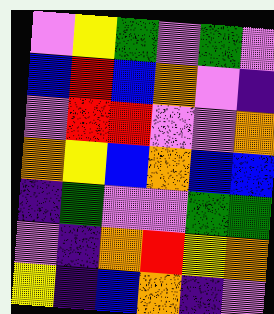[["violet", "yellow", "green", "violet", "green", "violet"], ["blue", "red", "blue", "orange", "violet", "indigo"], ["violet", "red", "red", "violet", "violet", "orange"], ["orange", "yellow", "blue", "orange", "blue", "blue"], ["indigo", "green", "violet", "violet", "green", "green"], ["violet", "indigo", "orange", "red", "yellow", "orange"], ["yellow", "indigo", "blue", "orange", "indigo", "violet"]]